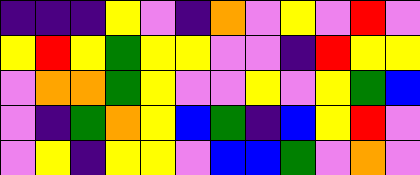[["indigo", "indigo", "indigo", "yellow", "violet", "indigo", "orange", "violet", "yellow", "violet", "red", "violet"], ["yellow", "red", "yellow", "green", "yellow", "yellow", "violet", "violet", "indigo", "red", "yellow", "yellow"], ["violet", "orange", "orange", "green", "yellow", "violet", "violet", "yellow", "violet", "yellow", "green", "blue"], ["violet", "indigo", "green", "orange", "yellow", "blue", "green", "indigo", "blue", "yellow", "red", "violet"], ["violet", "yellow", "indigo", "yellow", "yellow", "violet", "blue", "blue", "green", "violet", "orange", "violet"]]